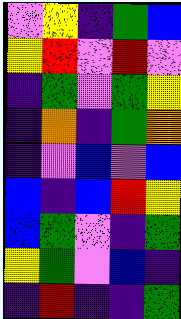[["violet", "yellow", "indigo", "green", "blue"], ["yellow", "red", "violet", "red", "violet"], ["indigo", "green", "violet", "green", "yellow"], ["indigo", "orange", "indigo", "green", "orange"], ["indigo", "violet", "blue", "violet", "blue"], ["blue", "indigo", "blue", "red", "yellow"], ["blue", "green", "violet", "indigo", "green"], ["yellow", "green", "violet", "blue", "indigo"], ["indigo", "red", "indigo", "indigo", "green"]]